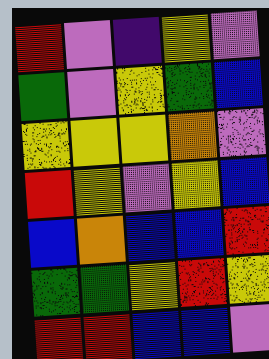[["red", "violet", "indigo", "yellow", "violet"], ["green", "violet", "yellow", "green", "blue"], ["yellow", "yellow", "yellow", "orange", "violet"], ["red", "yellow", "violet", "yellow", "blue"], ["blue", "orange", "blue", "blue", "red"], ["green", "green", "yellow", "red", "yellow"], ["red", "red", "blue", "blue", "violet"]]